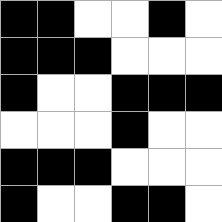[["black", "black", "white", "white", "black", "white"], ["black", "black", "black", "white", "white", "white"], ["black", "white", "white", "black", "black", "black"], ["white", "white", "white", "black", "white", "white"], ["black", "black", "black", "white", "white", "white"], ["black", "white", "white", "black", "black", "white"]]